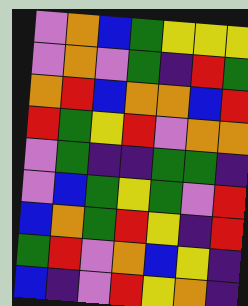[["violet", "orange", "blue", "green", "yellow", "yellow", "yellow"], ["violet", "orange", "violet", "green", "indigo", "red", "green"], ["orange", "red", "blue", "orange", "orange", "blue", "red"], ["red", "green", "yellow", "red", "violet", "orange", "orange"], ["violet", "green", "indigo", "indigo", "green", "green", "indigo"], ["violet", "blue", "green", "yellow", "green", "violet", "red"], ["blue", "orange", "green", "red", "yellow", "indigo", "red"], ["green", "red", "violet", "orange", "blue", "yellow", "indigo"], ["blue", "indigo", "violet", "red", "yellow", "orange", "indigo"]]